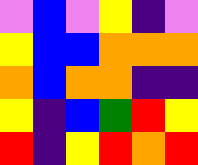[["violet", "blue", "violet", "yellow", "indigo", "violet"], ["yellow", "blue", "blue", "orange", "orange", "orange"], ["orange", "blue", "orange", "orange", "indigo", "indigo"], ["yellow", "indigo", "blue", "green", "red", "yellow"], ["red", "indigo", "yellow", "red", "orange", "red"]]